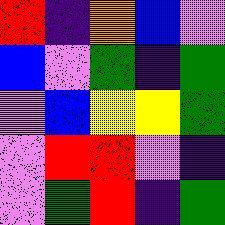[["red", "indigo", "orange", "blue", "violet"], ["blue", "violet", "green", "indigo", "green"], ["violet", "blue", "yellow", "yellow", "green"], ["violet", "red", "red", "violet", "indigo"], ["violet", "green", "red", "indigo", "green"]]